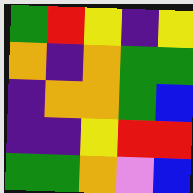[["green", "red", "yellow", "indigo", "yellow"], ["orange", "indigo", "orange", "green", "green"], ["indigo", "orange", "orange", "green", "blue"], ["indigo", "indigo", "yellow", "red", "red"], ["green", "green", "orange", "violet", "blue"]]